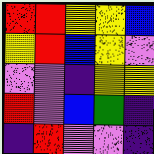[["red", "red", "yellow", "yellow", "blue"], ["yellow", "red", "blue", "yellow", "violet"], ["violet", "violet", "indigo", "yellow", "yellow"], ["red", "violet", "blue", "green", "indigo"], ["indigo", "red", "violet", "violet", "indigo"]]